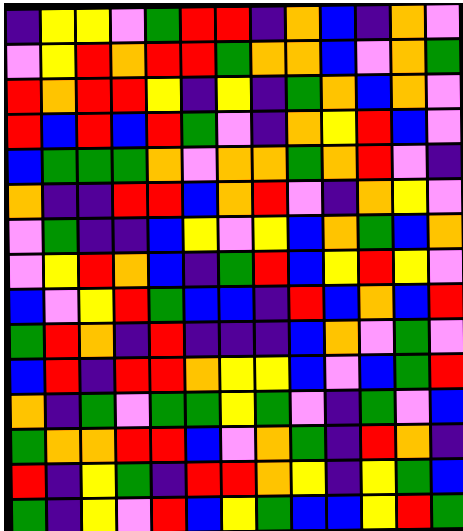[["indigo", "yellow", "yellow", "violet", "green", "red", "red", "indigo", "orange", "blue", "indigo", "orange", "violet"], ["violet", "yellow", "red", "orange", "red", "red", "green", "orange", "orange", "blue", "violet", "orange", "green"], ["red", "orange", "red", "red", "yellow", "indigo", "yellow", "indigo", "green", "orange", "blue", "orange", "violet"], ["red", "blue", "red", "blue", "red", "green", "violet", "indigo", "orange", "yellow", "red", "blue", "violet"], ["blue", "green", "green", "green", "orange", "violet", "orange", "orange", "green", "orange", "red", "violet", "indigo"], ["orange", "indigo", "indigo", "red", "red", "blue", "orange", "red", "violet", "indigo", "orange", "yellow", "violet"], ["violet", "green", "indigo", "indigo", "blue", "yellow", "violet", "yellow", "blue", "orange", "green", "blue", "orange"], ["violet", "yellow", "red", "orange", "blue", "indigo", "green", "red", "blue", "yellow", "red", "yellow", "violet"], ["blue", "violet", "yellow", "red", "green", "blue", "blue", "indigo", "red", "blue", "orange", "blue", "red"], ["green", "red", "orange", "indigo", "red", "indigo", "indigo", "indigo", "blue", "orange", "violet", "green", "violet"], ["blue", "red", "indigo", "red", "red", "orange", "yellow", "yellow", "blue", "violet", "blue", "green", "red"], ["orange", "indigo", "green", "violet", "green", "green", "yellow", "green", "violet", "indigo", "green", "violet", "blue"], ["green", "orange", "orange", "red", "red", "blue", "violet", "orange", "green", "indigo", "red", "orange", "indigo"], ["red", "indigo", "yellow", "green", "indigo", "red", "red", "orange", "yellow", "indigo", "yellow", "green", "blue"], ["green", "indigo", "yellow", "violet", "red", "blue", "yellow", "green", "blue", "blue", "yellow", "red", "green"]]